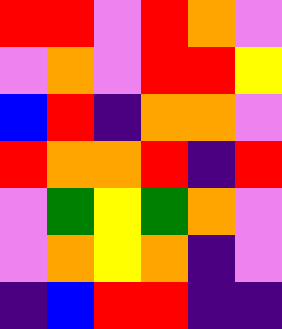[["red", "red", "violet", "red", "orange", "violet"], ["violet", "orange", "violet", "red", "red", "yellow"], ["blue", "red", "indigo", "orange", "orange", "violet"], ["red", "orange", "orange", "red", "indigo", "red"], ["violet", "green", "yellow", "green", "orange", "violet"], ["violet", "orange", "yellow", "orange", "indigo", "violet"], ["indigo", "blue", "red", "red", "indigo", "indigo"]]